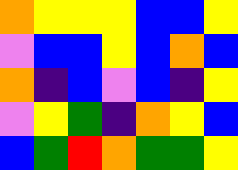[["orange", "yellow", "yellow", "yellow", "blue", "blue", "yellow"], ["violet", "blue", "blue", "yellow", "blue", "orange", "blue"], ["orange", "indigo", "blue", "violet", "blue", "indigo", "yellow"], ["violet", "yellow", "green", "indigo", "orange", "yellow", "blue"], ["blue", "green", "red", "orange", "green", "green", "yellow"]]